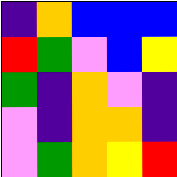[["indigo", "orange", "blue", "blue", "blue"], ["red", "green", "violet", "blue", "yellow"], ["green", "indigo", "orange", "violet", "indigo"], ["violet", "indigo", "orange", "orange", "indigo"], ["violet", "green", "orange", "yellow", "red"]]